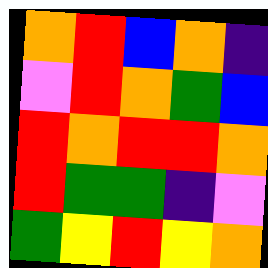[["orange", "red", "blue", "orange", "indigo"], ["violet", "red", "orange", "green", "blue"], ["red", "orange", "red", "red", "orange"], ["red", "green", "green", "indigo", "violet"], ["green", "yellow", "red", "yellow", "orange"]]